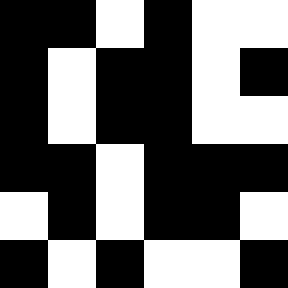[["black", "black", "white", "black", "white", "white"], ["black", "white", "black", "black", "white", "black"], ["black", "white", "black", "black", "white", "white"], ["black", "black", "white", "black", "black", "black"], ["white", "black", "white", "black", "black", "white"], ["black", "white", "black", "white", "white", "black"]]